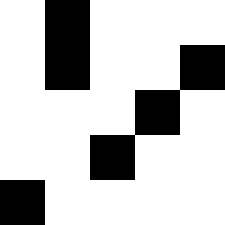[["white", "black", "white", "white", "white"], ["white", "black", "white", "white", "black"], ["white", "white", "white", "black", "white"], ["white", "white", "black", "white", "white"], ["black", "white", "white", "white", "white"]]